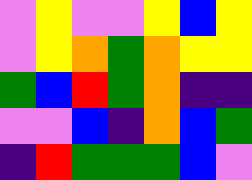[["violet", "yellow", "violet", "violet", "yellow", "blue", "yellow"], ["violet", "yellow", "orange", "green", "orange", "yellow", "yellow"], ["green", "blue", "red", "green", "orange", "indigo", "indigo"], ["violet", "violet", "blue", "indigo", "orange", "blue", "green"], ["indigo", "red", "green", "green", "green", "blue", "violet"]]